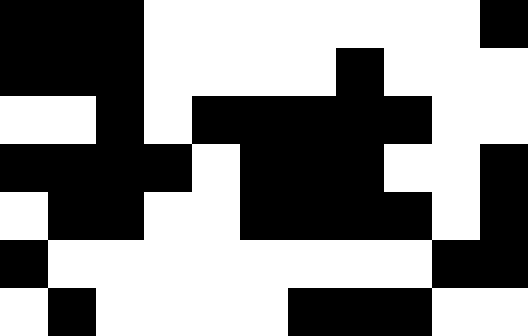[["black", "black", "black", "white", "white", "white", "white", "white", "white", "white", "black"], ["black", "black", "black", "white", "white", "white", "white", "black", "white", "white", "white"], ["white", "white", "black", "white", "black", "black", "black", "black", "black", "white", "white"], ["black", "black", "black", "black", "white", "black", "black", "black", "white", "white", "black"], ["white", "black", "black", "white", "white", "black", "black", "black", "black", "white", "black"], ["black", "white", "white", "white", "white", "white", "white", "white", "white", "black", "black"], ["white", "black", "white", "white", "white", "white", "black", "black", "black", "white", "white"]]